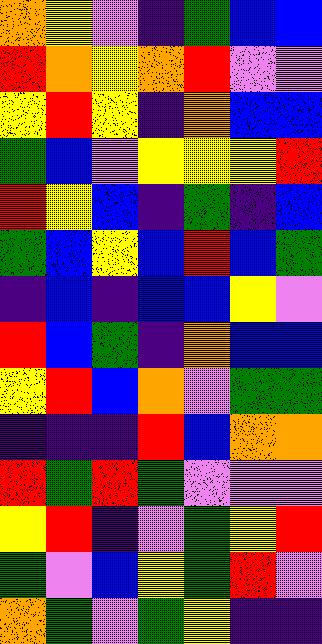[["orange", "yellow", "violet", "indigo", "green", "blue", "blue"], ["red", "orange", "yellow", "orange", "red", "violet", "violet"], ["yellow", "red", "yellow", "indigo", "orange", "blue", "blue"], ["green", "blue", "violet", "yellow", "yellow", "yellow", "red"], ["red", "yellow", "blue", "indigo", "green", "indigo", "blue"], ["green", "blue", "yellow", "blue", "red", "blue", "green"], ["indigo", "blue", "indigo", "blue", "blue", "yellow", "violet"], ["red", "blue", "green", "indigo", "orange", "blue", "blue"], ["yellow", "red", "blue", "orange", "violet", "green", "green"], ["indigo", "indigo", "indigo", "red", "blue", "orange", "orange"], ["red", "green", "red", "green", "violet", "violet", "violet"], ["yellow", "red", "indigo", "violet", "green", "yellow", "red"], ["green", "violet", "blue", "yellow", "green", "red", "violet"], ["orange", "green", "violet", "green", "yellow", "indigo", "indigo"]]